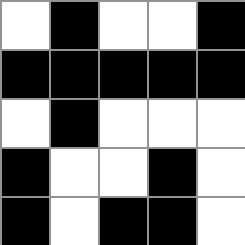[["white", "black", "white", "white", "black"], ["black", "black", "black", "black", "black"], ["white", "black", "white", "white", "white"], ["black", "white", "white", "black", "white"], ["black", "white", "black", "black", "white"]]